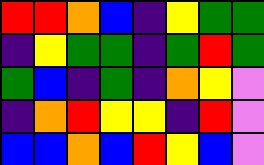[["red", "red", "orange", "blue", "indigo", "yellow", "green", "green"], ["indigo", "yellow", "green", "green", "indigo", "green", "red", "green"], ["green", "blue", "indigo", "green", "indigo", "orange", "yellow", "violet"], ["indigo", "orange", "red", "yellow", "yellow", "indigo", "red", "violet"], ["blue", "blue", "orange", "blue", "red", "yellow", "blue", "violet"]]